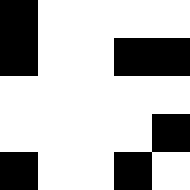[["black", "white", "white", "white", "white"], ["black", "white", "white", "black", "black"], ["white", "white", "white", "white", "white"], ["white", "white", "white", "white", "black"], ["black", "white", "white", "black", "white"]]